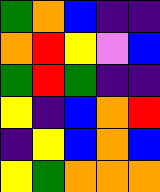[["green", "orange", "blue", "indigo", "indigo"], ["orange", "red", "yellow", "violet", "blue"], ["green", "red", "green", "indigo", "indigo"], ["yellow", "indigo", "blue", "orange", "red"], ["indigo", "yellow", "blue", "orange", "blue"], ["yellow", "green", "orange", "orange", "orange"]]